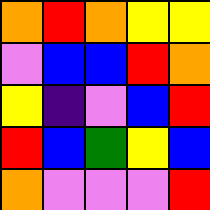[["orange", "red", "orange", "yellow", "yellow"], ["violet", "blue", "blue", "red", "orange"], ["yellow", "indigo", "violet", "blue", "red"], ["red", "blue", "green", "yellow", "blue"], ["orange", "violet", "violet", "violet", "red"]]